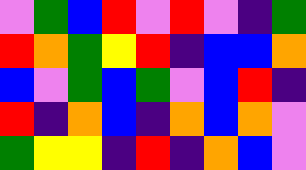[["violet", "green", "blue", "red", "violet", "red", "violet", "indigo", "green"], ["red", "orange", "green", "yellow", "red", "indigo", "blue", "blue", "orange"], ["blue", "violet", "green", "blue", "green", "violet", "blue", "red", "indigo"], ["red", "indigo", "orange", "blue", "indigo", "orange", "blue", "orange", "violet"], ["green", "yellow", "yellow", "indigo", "red", "indigo", "orange", "blue", "violet"]]